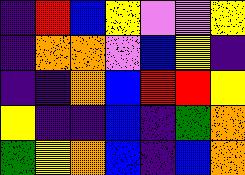[["indigo", "red", "blue", "yellow", "violet", "violet", "yellow"], ["indigo", "orange", "orange", "violet", "blue", "yellow", "indigo"], ["indigo", "indigo", "orange", "blue", "red", "red", "yellow"], ["yellow", "indigo", "indigo", "blue", "indigo", "green", "orange"], ["green", "yellow", "orange", "blue", "indigo", "blue", "orange"]]